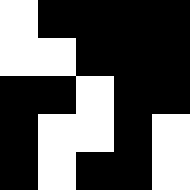[["white", "black", "black", "black", "black"], ["white", "white", "black", "black", "black"], ["black", "black", "white", "black", "black"], ["black", "white", "white", "black", "white"], ["black", "white", "black", "black", "white"]]